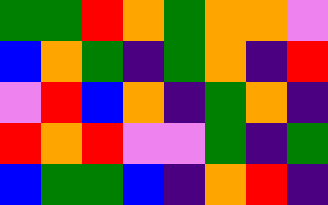[["green", "green", "red", "orange", "green", "orange", "orange", "violet"], ["blue", "orange", "green", "indigo", "green", "orange", "indigo", "red"], ["violet", "red", "blue", "orange", "indigo", "green", "orange", "indigo"], ["red", "orange", "red", "violet", "violet", "green", "indigo", "green"], ["blue", "green", "green", "blue", "indigo", "orange", "red", "indigo"]]